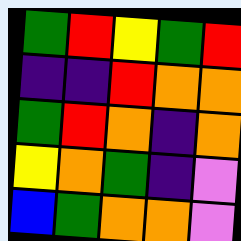[["green", "red", "yellow", "green", "red"], ["indigo", "indigo", "red", "orange", "orange"], ["green", "red", "orange", "indigo", "orange"], ["yellow", "orange", "green", "indigo", "violet"], ["blue", "green", "orange", "orange", "violet"]]